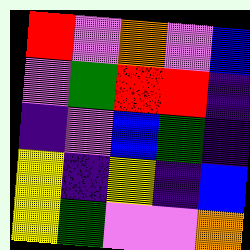[["red", "violet", "orange", "violet", "blue"], ["violet", "green", "red", "red", "indigo"], ["indigo", "violet", "blue", "green", "indigo"], ["yellow", "indigo", "yellow", "indigo", "blue"], ["yellow", "green", "violet", "violet", "orange"]]